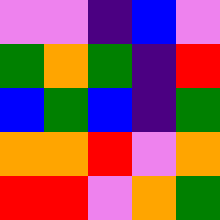[["violet", "violet", "indigo", "blue", "violet"], ["green", "orange", "green", "indigo", "red"], ["blue", "green", "blue", "indigo", "green"], ["orange", "orange", "red", "violet", "orange"], ["red", "red", "violet", "orange", "green"]]